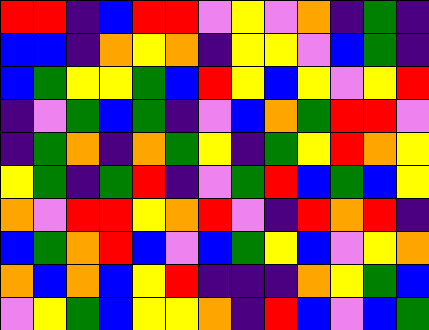[["red", "red", "indigo", "blue", "red", "red", "violet", "yellow", "violet", "orange", "indigo", "green", "indigo"], ["blue", "blue", "indigo", "orange", "yellow", "orange", "indigo", "yellow", "yellow", "violet", "blue", "green", "indigo"], ["blue", "green", "yellow", "yellow", "green", "blue", "red", "yellow", "blue", "yellow", "violet", "yellow", "red"], ["indigo", "violet", "green", "blue", "green", "indigo", "violet", "blue", "orange", "green", "red", "red", "violet"], ["indigo", "green", "orange", "indigo", "orange", "green", "yellow", "indigo", "green", "yellow", "red", "orange", "yellow"], ["yellow", "green", "indigo", "green", "red", "indigo", "violet", "green", "red", "blue", "green", "blue", "yellow"], ["orange", "violet", "red", "red", "yellow", "orange", "red", "violet", "indigo", "red", "orange", "red", "indigo"], ["blue", "green", "orange", "red", "blue", "violet", "blue", "green", "yellow", "blue", "violet", "yellow", "orange"], ["orange", "blue", "orange", "blue", "yellow", "red", "indigo", "indigo", "indigo", "orange", "yellow", "green", "blue"], ["violet", "yellow", "green", "blue", "yellow", "yellow", "orange", "indigo", "red", "blue", "violet", "blue", "green"]]